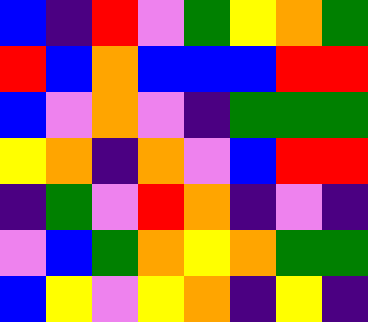[["blue", "indigo", "red", "violet", "green", "yellow", "orange", "green"], ["red", "blue", "orange", "blue", "blue", "blue", "red", "red"], ["blue", "violet", "orange", "violet", "indigo", "green", "green", "green"], ["yellow", "orange", "indigo", "orange", "violet", "blue", "red", "red"], ["indigo", "green", "violet", "red", "orange", "indigo", "violet", "indigo"], ["violet", "blue", "green", "orange", "yellow", "orange", "green", "green"], ["blue", "yellow", "violet", "yellow", "orange", "indigo", "yellow", "indigo"]]